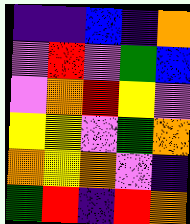[["indigo", "indigo", "blue", "indigo", "orange"], ["violet", "red", "violet", "green", "blue"], ["violet", "orange", "red", "yellow", "violet"], ["yellow", "yellow", "violet", "green", "orange"], ["orange", "yellow", "orange", "violet", "indigo"], ["green", "red", "indigo", "red", "orange"]]